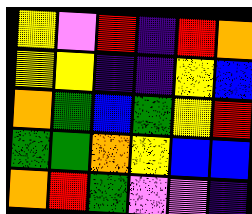[["yellow", "violet", "red", "indigo", "red", "orange"], ["yellow", "yellow", "indigo", "indigo", "yellow", "blue"], ["orange", "green", "blue", "green", "yellow", "red"], ["green", "green", "orange", "yellow", "blue", "blue"], ["orange", "red", "green", "violet", "violet", "indigo"]]